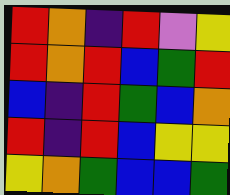[["red", "orange", "indigo", "red", "violet", "yellow"], ["red", "orange", "red", "blue", "green", "red"], ["blue", "indigo", "red", "green", "blue", "orange"], ["red", "indigo", "red", "blue", "yellow", "yellow"], ["yellow", "orange", "green", "blue", "blue", "green"]]